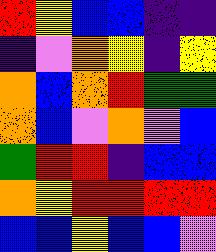[["red", "yellow", "blue", "blue", "indigo", "indigo"], ["indigo", "violet", "orange", "yellow", "indigo", "yellow"], ["orange", "blue", "orange", "red", "green", "green"], ["orange", "blue", "violet", "orange", "violet", "blue"], ["green", "red", "red", "indigo", "blue", "blue"], ["orange", "yellow", "red", "red", "red", "red"], ["blue", "blue", "yellow", "blue", "blue", "violet"]]